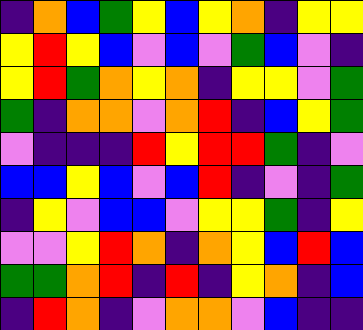[["indigo", "orange", "blue", "green", "yellow", "blue", "yellow", "orange", "indigo", "yellow", "yellow"], ["yellow", "red", "yellow", "blue", "violet", "blue", "violet", "green", "blue", "violet", "indigo"], ["yellow", "red", "green", "orange", "yellow", "orange", "indigo", "yellow", "yellow", "violet", "green"], ["green", "indigo", "orange", "orange", "violet", "orange", "red", "indigo", "blue", "yellow", "green"], ["violet", "indigo", "indigo", "indigo", "red", "yellow", "red", "red", "green", "indigo", "violet"], ["blue", "blue", "yellow", "blue", "violet", "blue", "red", "indigo", "violet", "indigo", "green"], ["indigo", "yellow", "violet", "blue", "blue", "violet", "yellow", "yellow", "green", "indigo", "yellow"], ["violet", "violet", "yellow", "red", "orange", "indigo", "orange", "yellow", "blue", "red", "blue"], ["green", "green", "orange", "red", "indigo", "red", "indigo", "yellow", "orange", "indigo", "blue"], ["indigo", "red", "orange", "indigo", "violet", "orange", "orange", "violet", "blue", "indigo", "indigo"]]